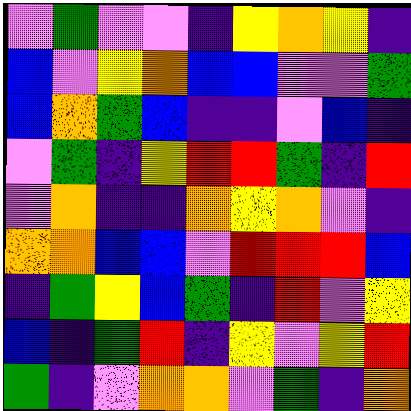[["violet", "green", "violet", "violet", "indigo", "yellow", "orange", "yellow", "indigo"], ["blue", "violet", "yellow", "orange", "blue", "blue", "violet", "violet", "green"], ["blue", "orange", "green", "blue", "indigo", "indigo", "violet", "blue", "indigo"], ["violet", "green", "indigo", "yellow", "red", "red", "green", "indigo", "red"], ["violet", "orange", "indigo", "indigo", "orange", "yellow", "orange", "violet", "indigo"], ["orange", "orange", "blue", "blue", "violet", "red", "red", "red", "blue"], ["indigo", "green", "yellow", "blue", "green", "indigo", "red", "violet", "yellow"], ["blue", "indigo", "green", "red", "indigo", "yellow", "violet", "yellow", "red"], ["green", "indigo", "violet", "orange", "orange", "violet", "green", "indigo", "orange"]]